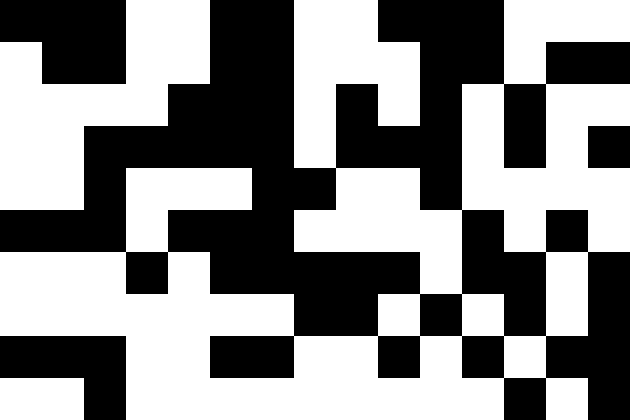[["black", "black", "black", "white", "white", "black", "black", "white", "white", "black", "black", "black", "white", "white", "white"], ["white", "black", "black", "white", "white", "black", "black", "white", "white", "white", "black", "black", "white", "black", "black"], ["white", "white", "white", "white", "black", "black", "black", "white", "black", "white", "black", "white", "black", "white", "white"], ["white", "white", "black", "black", "black", "black", "black", "white", "black", "black", "black", "white", "black", "white", "black"], ["white", "white", "black", "white", "white", "white", "black", "black", "white", "white", "black", "white", "white", "white", "white"], ["black", "black", "black", "white", "black", "black", "black", "white", "white", "white", "white", "black", "white", "black", "white"], ["white", "white", "white", "black", "white", "black", "black", "black", "black", "black", "white", "black", "black", "white", "black"], ["white", "white", "white", "white", "white", "white", "white", "black", "black", "white", "black", "white", "black", "white", "black"], ["black", "black", "black", "white", "white", "black", "black", "white", "white", "black", "white", "black", "white", "black", "black"], ["white", "white", "black", "white", "white", "white", "white", "white", "white", "white", "white", "white", "black", "white", "black"]]